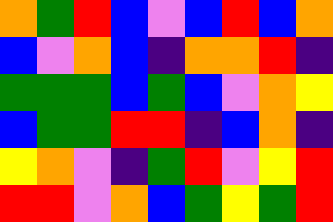[["orange", "green", "red", "blue", "violet", "blue", "red", "blue", "orange"], ["blue", "violet", "orange", "blue", "indigo", "orange", "orange", "red", "indigo"], ["green", "green", "green", "blue", "green", "blue", "violet", "orange", "yellow"], ["blue", "green", "green", "red", "red", "indigo", "blue", "orange", "indigo"], ["yellow", "orange", "violet", "indigo", "green", "red", "violet", "yellow", "red"], ["red", "red", "violet", "orange", "blue", "green", "yellow", "green", "red"]]